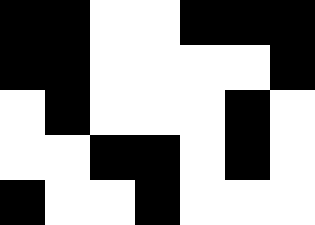[["black", "black", "white", "white", "black", "black", "black"], ["black", "black", "white", "white", "white", "white", "black"], ["white", "black", "white", "white", "white", "black", "white"], ["white", "white", "black", "black", "white", "black", "white"], ["black", "white", "white", "black", "white", "white", "white"]]